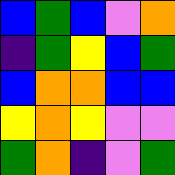[["blue", "green", "blue", "violet", "orange"], ["indigo", "green", "yellow", "blue", "green"], ["blue", "orange", "orange", "blue", "blue"], ["yellow", "orange", "yellow", "violet", "violet"], ["green", "orange", "indigo", "violet", "green"]]